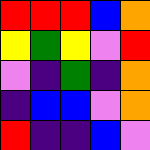[["red", "red", "red", "blue", "orange"], ["yellow", "green", "yellow", "violet", "red"], ["violet", "indigo", "green", "indigo", "orange"], ["indigo", "blue", "blue", "violet", "orange"], ["red", "indigo", "indigo", "blue", "violet"]]